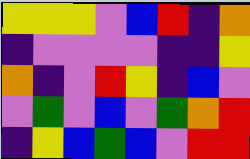[["yellow", "yellow", "yellow", "violet", "blue", "red", "indigo", "orange"], ["indigo", "violet", "violet", "violet", "violet", "indigo", "indigo", "yellow"], ["orange", "indigo", "violet", "red", "yellow", "indigo", "blue", "violet"], ["violet", "green", "violet", "blue", "violet", "green", "orange", "red"], ["indigo", "yellow", "blue", "green", "blue", "violet", "red", "red"]]